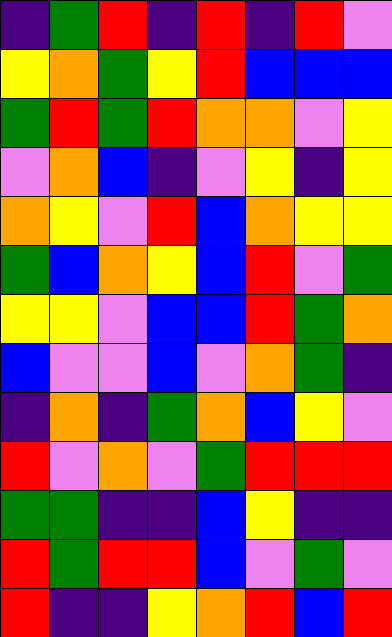[["indigo", "green", "red", "indigo", "red", "indigo", "red", "violet"], ["yellow", "orange", "green", "yellow", "red", "blue", "blue", "blue"], ["green", "red", "green", "red", "orange", "orange", "violet", "yellow"], ["violet", "orange", "blue", "indigo", "violet", "yellow", "indigo", "yellow"], ["orange", "yellow", "violet", "red", "blue", "orange", "yellow", "yellow"], ["green", "blue", "orange", "yellow", "blue", "red", "violet", "green"], ["yellow", "yellow", "violet", "blue", "blue", "red", "green", "orange"], ["blue", "violet", "violet", "blue", "violet", "orange", "green", "indigo"], ["indigo", "orange", "indigo", "green", "orange", "blue", "yellow", "violet"], ["red", "violet", "orange", "violet", "green", "red", "red", "red"], ["green", "green", "indigo", "indigo", "blue", "yellow", "indigo", "indigo"], ["red", "green", "red", "red", "blue", "violet", "green", "violet"], ["red", "indigo", "indigo", "yellow", "orange", "red", "blue", "red"]]